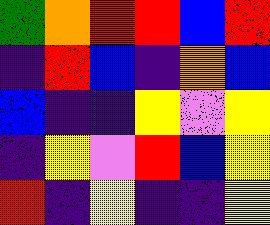[["green", "orange", "red", "red", "blue", "red"], ["indigo", "red", "blue", "indigo", "orange", "blue"], ["blue", "indigo", "indigo", "yellow", "violet", "yellow"], ["indigo", "yellow", "violet", "red", "blue", "yellow"], ["red", "indigo", "yellow", "indigo", "indigo", "yellow"]]